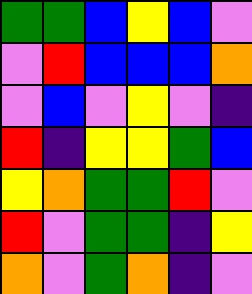[["green", "green", "blue", "yellow", "blue", "violet"], ["violet", "red", "blue", "blue", "blue", "orange"], ["violet", "blue", "violet", "yellow", "violet", "indigo"], ["red", "indigo", "yellow", "yellow", "green", "blue"], ["yellow", "orange", "green", "green", "red", "violet"], ["red", "violet", "green", "green", "indigo", "yellow"], ["orange", "violet", "green", "orange", "indigo", "violet"]]